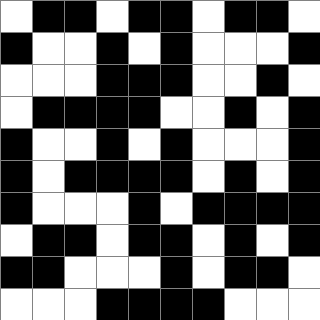[["white", "black", "black", "white", "black", "black", "white", "black", "black", "white"], ["black", "white", "white", "black", "white", "black", "white", "white", "white", "black"], ["white", "white", "white", "black", "black", "black", "white", "white", "black", "white"], ["white", "black", "black", "black", "black", "white", "white", "black", "white", "black"], ["black", "white", "white", "black", "white", "black", "white", "white", "white", "black"], ["black", "white", "black", "black", "black", "black", "white", "black", "white", "black"], ["black", "white", "white", "white", "black", "white", "black", "black", "black", "black"], ["white", "black", "black", "white", "black", "black", "white", "black", "white", "black"], ["black", "black", "white", "white", "white", "black", "white", "black", "black", "white"], ["white", "white", "white", "black", "black", "black", "black", "white", "white", "white"]]